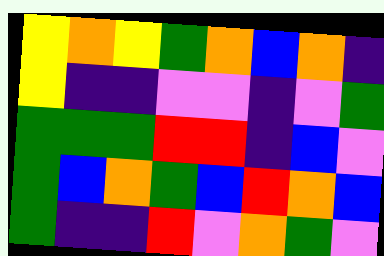[["yellow", "orange", "yellow", "green", "orange", "blue", "orange", "indigo"], ["yellow", "indigo", "indigo", "violet", "violet", "indigo", "violet", "green"], ["green", "green", "green", "red", "red", "indigo", "blue", "violet"], ["green", "blue", "orange", "green", "blue", "red", "orange", "blue"], ["green", "indigo", "indigo", "red", "violet", "orange", "green", "violet"]]